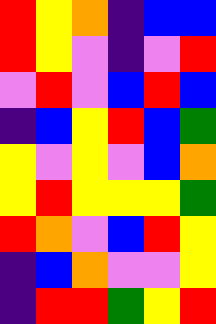[["red", "yellow", "orange", "indigo", "blue", "blue"], ["red", "yellow", "violet", "indigo", "violet", "red"], ["violet", "red", "violet", "blue", "red", "blue"], ["indigo", "blue", "yellow", "red", "blue", "green"], ["yellow", "violet", "yellow", "violet", "blue", "orange"], ["yellow", "red", "yellow", "yellow", "yellow", "green"], ["red", "orange", "violet", "blue", "red", "yellow"], ["indigo", "blue", "orange", "violet", "violet", "yellow"], ["indigo", "red", "red", "green", "yellow", "red"]]